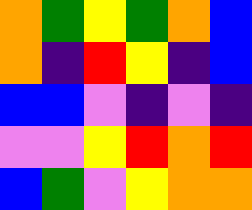[["orange", "green", "yellow", "green", "orange", "blue"], ["orange", "indigo", "red", "yellow", "indigo", "blue"], ["blue", "blue", "violet", "indigo", "violet", "indigo"], ["violet", "violet", "yellow", "red", "orange", "red"], ["blue", "green", "violet", "yellow", "orange", "orange"]]